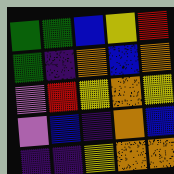[["green", "green", "blue", "yellow", "red"], ["green", "indigo", "orange", "blue", "orange"], ["violet", "red", "yellow", "orange", "yellow"], ["violet", "blue", "indigo", "orange", "blue"], ["indigo", "indigo", "yellow", "orange", "orange"]]